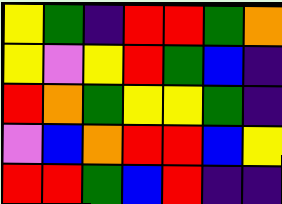[["yellow", "green", "indigo", "red", "red", "green", "orange"], ["yellow", "violet", "yellow", "red", "green", "blue", "indigo"], ["red", "orange", "green", "yellow", "yellow", "green", "indigo"], ["violet", "blue", "orange", "red", "red", "blue", "yellow"], ["red", "red", "green", "blue", "red", "indigo", "indigo"]]